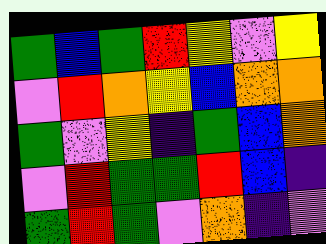[["green", "blue", "green", "red", "yellow", "violet", "yellow"], ["violet", "red", "orange", "yellow", "blue", "orange", "orange"], ["green", "violet", "yellow", "indigo", "green", "blue", "orange"], ["violet", "red", "green", "green", "red", "blue", "indigo"], ["green", "red", "green", "violet", "orange", "indigo", "violet"]]